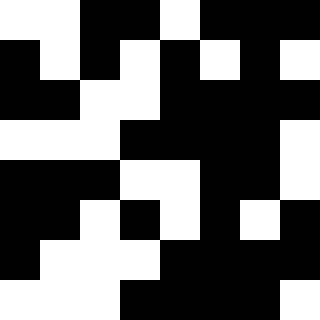[["white", "white", "black", "black", "white", "black", "black", "black"], ["black", "white", "black", "white", "black", "white", "black", "white"], ["black", "black", "white", "white", "black", "black", "black", "black"], ["white", "white", "white", "black", "black", "black", "black", "white"], ["black", "black", "black", "white", "white", "black", "black", "white"], ["black", "black", "white", "black", "white", "black", "white", "black"], ["black", "white", "white", "white", "black", "black", "black", "black"], ["white", "white", "white", "black", "black", "black", "black", "white"]]